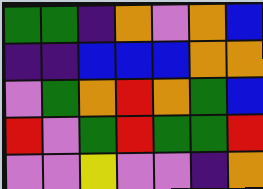[["green", "green", "indigo", "orange", "violet", "orange", "blue"], ["indigo", "indigo", "blue", "blue", "blue", "orange", "orange"], ["violet", "green", "orange", "red", "orange", "green", "blue"], ["red", "violet", "green", "red", "green", "green", "red"], ["violet", "violet", "yellow", "violet", "violet", "indigo", "orange"]]